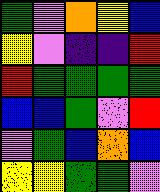[["green", "violet", "orange", "yellow", "blue"], ["yellow", "violet", "indigo", "indigo", "red"], ["red", "green", "green", "green", "green"], ["blue", "blue", "green", "violet", "red"], ["violet", "green", "blue", "orange", "blue"], ["yellow", "yellow", "green", "green", "violet"]]